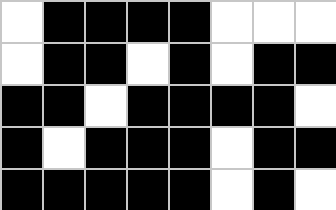[["white", "black", "black", "black", "black", "white", "white", "white"], ["white", "black", "black", "white", "black", "white", "black", "black"], ["black", "black", "white", "black", "black", "black", "black", "white"], ["black", "white", "black", "black", "black", "white", "black", "black"], ["black", "black", "black", "black", "black", "white", "black", "white"]]